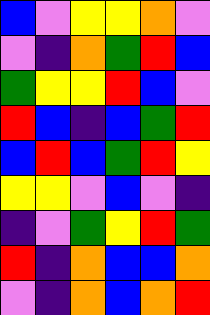[["blue", "violet", "yellow", "yellow", "orange", "violet"], ["violet", "indigo", "orange", "green", "red", "blue"], ["green", "yellow", "yellow", "red", "blue", "violet"], ["red", "blue", "indigo", "blue", "green", "red"], ["blue", "red", "blue", "green", "red", "yellow"], ["yellow", "yellow", "violet", "blue", "violet", "indigo"], ["indigo", "violet", "green", "yellow", "red", "green"], ["red", "indigo", "orange", "blue", "blue", "orange"], ["violet", "indigo", "orange", "blue", "orange", "red"]]